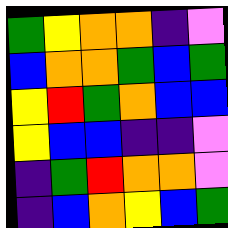[["green", "yellow", "orange", "orange", "indigo", "violet"], ["blue", "orange", "orange", "green", "blue", "green"], ["yellow", "red", "green", "orange", "blue", "blue"], ["yellow", "blue", "blue", "indigo", "indigo", "violet"], ["indigo", "green", "red", "orange", "orange", "violet"], ["indigo", "blue", "orange", "yellow", "blue", "green"]]